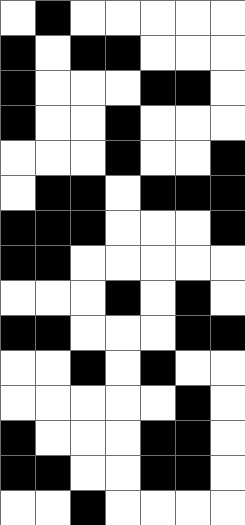[["white", "black", "white", "white", "white", "white", "white"], ["black", "white", "black", "black", "white", "white", "white"], ["black", "white", "white", "white", "black", "black", "white"], ["black", "white", "white", "black", "white", "white", "white"], ["white", "white", "white", "black", "white", "white", "black"], ["white", "black", "black", "white", "black", "black", "black"], ["black", "black", "black", "white", "white", "white", "black"], ["black", "black", "white", "white", "white", "white", "white"], ["white", "white", "white", "black", "white", "black", "white"], ["black", "black", "white", "white", "white", "black", "black"], ["white", "white", "black", "white", "black", "white", "white"], ["white", "white", "white", "white", "white", "black", "white"], ["black", "white", "white", "white", "black", "black", "white"], ["black", "black", "white", "white", "black", "black", "white"], ["white", "white", "black", "white", "white", "white", "white"]]